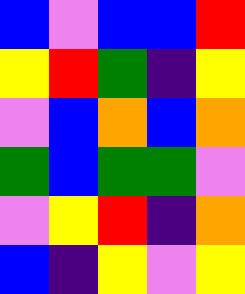[["blue", "violet", "blue", "blue", "red"], ["yellow", "red", "green", "indigo", "yellow"], ["violet", "blue", "orange", "blue", "orange"], ["green", "blue", "green", "green", "violet"], ["violet", "yellow", "red", "indigo", "orange"], ["blue", "indigo", "yellow", "violet", "yellow"]]